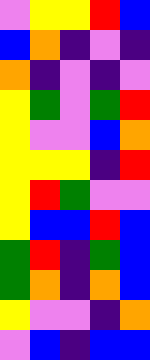[["violet", "yellow", "yellow", "red", "blue"], ["blue", "orange", "indigo", "violet", "indigo"], ["orange", "indigo", "violet", "indigo", "violet"], ["yellow", "green", "violet", "green", "red"], ["yellow", "violet", "violet", "blue", "orange"], ["yellow", "yellow", "yellow", "indigo", "red"], ["yellow", "red", "green", "violet", "violet"], ["yellow", "blue", "blue", "red", "blue"], ["green", "red", "indigo", "green", "blue"], ["green", "orange", "indigo", "orange", "blue"], ["yellow", "violet", "violet", "indigo", "orange"], ["violet", "blue", "indigo", "blue", "blue"]]